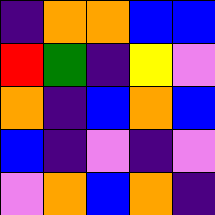[["indigo", "orange", "orange", "blue", "blue"], ["red", "green", "indigo", "yellow", "violet"], ["orange", "indigo", "blue", "orange", "blue"], ["blue", "indigo", "violet", "indigo", "violet"], ["violet", "orange", "blue", "orange", "indigo"]]